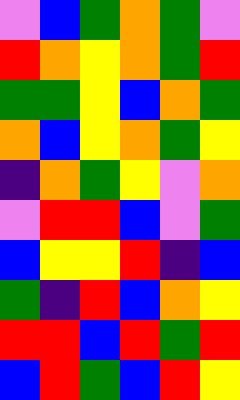[["violet", "blue", "green", "orange", "green", "violet"], ["red", "orange", "yellow", "orange", "green", "red"], ["green", "green", "yellow", "blue", "orange", "green"], ["orange", "blue", "yellow", "orange", "green", "yellow"], ["indigo", "orange", "green", "yellow", "violet", "orange"], ["violet", "red", "red", "blue", "violet", "green"], ["blue", "yellow", "yellow", "red", "indigo", "blue"], ["green", "indigo", "red", "blue", "orange", "yellow"], ["red", "red", "blue", "red", "green", "red"], ["blue", "red", "green", "blue", "red", "yellow"]]